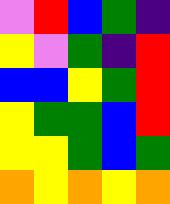[["violet", "red", "blue", "green", "indigo"], ["yellow", "violet", "green", "indigo", "red"], ["blue", "blue", "yellow", "green", "red"], ["yellow", "green", "green", "blue", "red"], ["yellow", "yellow", "green", "blue", "green"], ["orange", "yellow", "orange", "yellow", "orange"]]